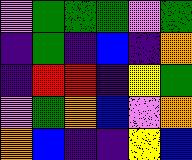[["violet", "green", "green", "green", "violet", "green"], ["indigo", "green", "indigo", "blue", "indigo", "orange"], ["indigo", "red", "red", "indigo", "yellow", "green"], ["violet", "green", "orange", "blue", "violet", "orange"], ["orange", "blue", "indigo", "indigo", "yellow", "blue"]]